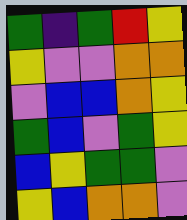[["green", "indigo", "green", "red", "yellow"], ["yellow", "violet", "violet", "orange", "orange"], ["violet", "blue", "blue", "orange", "yellow"], ["green", "blue", "violet", "green", "yellow"], ["blue", "yellow", "green", "green", "violet"], ["yellow", "blue", "orange", "orange", "violet"]]